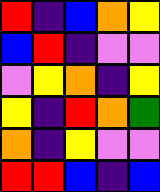[["red", "indigo", "blue", "orange", "yellow"], ["blue", "red", "indigo", "violet", "violet"], ["violet", "yellow", "orange", "indigo", "yellow"], ["yellow", "indigo", "red", "orange", "green"], ["orange", "indigo", "yellow", "violet", "violet"], ["red", "red", "blue", "indigo", "blue"]]